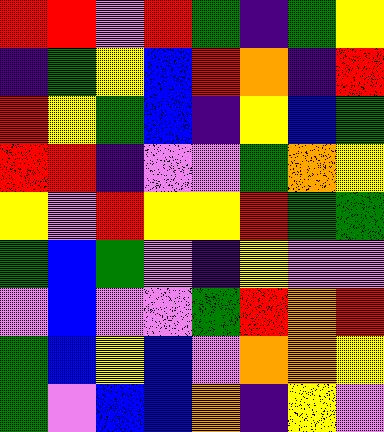[["red", "red", "violet", "red", "green", "indigo", "green", "yellow"], ["indigo", "green", "yellow", "blue", "red", "orange", "indigo", "red"], ["red", "yellow", "green", "blue", "indigo", "yellow", "blue", "green"], ["red", "red", "indigo", "violet", "violet", "green", "orange", "yellow"], ["yellow", "violet", "red", "yellow", "yellow", "red", "green", "green"], ["green", "blue", "green", "violet", "indigo", "yellow", "violet", "violet"], ["violet", "blue", "violet", "violet", "green", "red", "orange", "red"], ["green", "blue", "yellow", "blue", "violet", "orange", "orange", "yellow"], ["green", "violet", "blue", "blue", "orange", "indigo", "yellow", "violet"]]